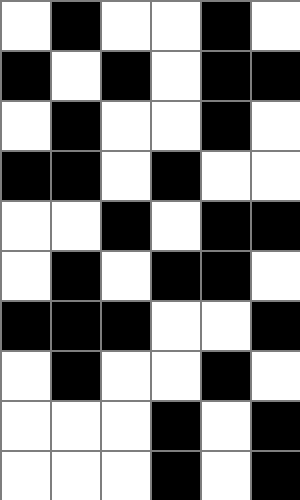[["white", "black", "white", "white", "black", "white"], ["black", "white", "black", "white", "black", "black"], ["white", "black", "white", "white", "black", "white"], ["black", "black", "white", "black", "white", "white"], ["white", "white", "black", "white", "black", "black"], ["white", "black", "white", "black", "black", "white"], ["black", "black", "black", "white", "white", "black"], ["white", "black", "white", "white", "black", "white"], ["white", "white", "white", "black", "white", "black"], ["white", "white", "white", "black", "white", "black"]]